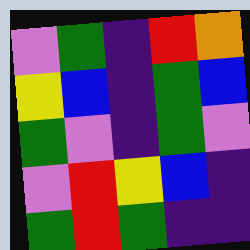[["violet", "green", "indigo", "red", "orange"], ["yellow", "blue", "indigo", "green", "blue"], ["green", "violet", "indigo", "green", "violet"], ["violet", "red", "yellow", "blue", "indigo"], ["green", "red", "green", "indigo", "indigo"]]